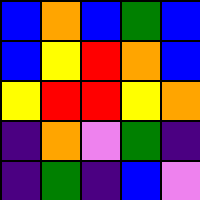[["blue", "orange", "blue", "green", "blue"], ["blue", "yellow", "red", "orange", "blue"], ["yellow", "red", "red", "yellow", "orange"], ["indigo", "orange", "violet", "green", "indigo"], ["indigo", "green", "indigo", "blue", "violet"]]